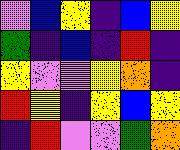[["violet", "blue", "yellow", "indigo", "blue", "yellow"], ["green", "indigo", "blue", "indigo", "red", "indigo"], ["yellow", "violet", "violet", "yellow", "orange", "indigo"], ["red", "yellow", "indigo", "yellow", "blue", "yellow"], ["indigo", "red", "violet", "violet", "green", "orange"]]